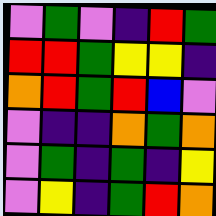[["violet", "green", "violet", "indigo", "red", "green"], ["red", "red", "green", "yellow", "yellow", "indigo"], ["orange", "red", "green", "red", "blue", "violet"], ["violet", "indigo", "indigo", "orange", "green", "orange"], ["violet", "green", "indigo", "green", "indigo", "yellow"], ["violet", "yellow", "indigo", "green", "red", "orange"]]